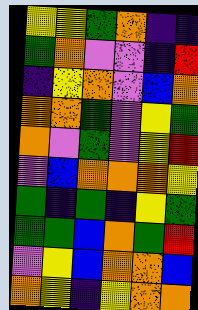[["yellow", "yellow", "green", "orange", "indigo", "indigo"], ["green", "orange", "violet", "violet", "indigo", "red"], ["indigo", "yellow", "orange", "violet", "blue", "orange"], ["orange", "orange", "green", "violet", "yellow", "green"], ["orange", "violet", "green", "violet", "yellow", "red"], ["violet", "blue", "orange", "orange", "orange", "yellow"], ["green", "indigo", "green", "indigo", "yellow", "green"], ["green", "green", "blue", "orange", "green", "red"], ["violet", "yellow", "blue", "orange", "orange", "blue"], ["orange", "yellow", "indigo", "yellow", "orange", "orange"]]